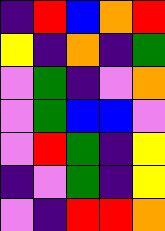[["indigo", "red", "blue", "orange", "red"], ["yellow", "indigo", "orange", "indigo", "green"], ["violet", "green", "indigo", "violet", "orange"], ["violet", "green", "blue", "blue", "violet"], ["violet", "red", "green", "indigo", "yellow"], ["indigo", "violet", "green", "indigo", "yellow"], ["violet", "indigo", "red", "red", "orange"]]